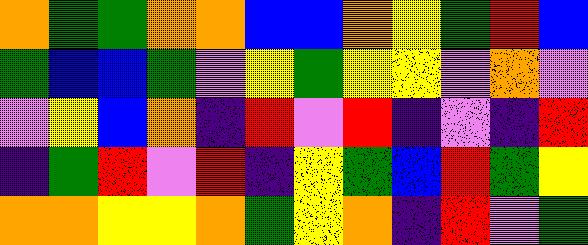[["orange", "green", "green", "orange", "orange", "blue", "blue", "orange", "yellow", "green", "red", "blue"], ["green", "blue", "blue", "green", "violet", "yellow", "green", "yellow", "yellow", "violet", "orange", "violet"], ["violet", "yellow", "blue", "orange", "indigo", "red", "violet", "red", "indigo", "violet", "indigo", "red"], ["indigo", "green", "red", "violet", "red", "indigo", "yellow", "green", "blue", "red", "green", "yellow"], ["orange", "orange", "yellow", "yellow", "orange", "green", "yellow", "orange", "indigo", "red", "violet", "green"]]